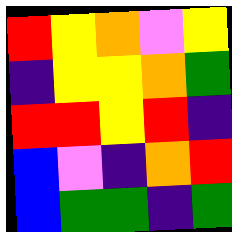[["red", "yellow", "orange", "violet", "yellow"], ["indigo", "yellow", "yellow", "orange", "green"], ["red", "red", "yellow", "red", "indigo"], ["blue", "violet", "indigo", "orange", "red"], ["blue", "green", "green", "indigo", "green"]]